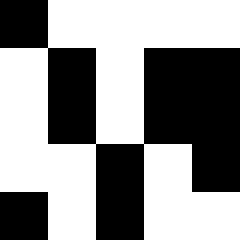[["black", "white", "white", "white", "white"], ["white", "black", "white", "black", "black"], ["white", "black", "white", "black", "black"], ["white", "white", "black", "white", "black"], ["black", "white", "black", "white", "white"]]